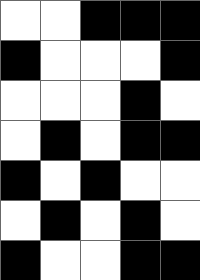[["white", "white", "black", "black", "black"], ["black", "white", "white", "white", "black"], ["white", "white", "white", "black", "white"], ["white", "black", "white", "black", "black"], ["black", "white", "black", "white", "white"], ["white", "black", "white", "black", "white"], ["black", "white", "white", "black", "black"]]